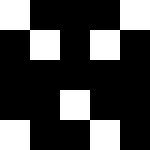[["white", "black", "black", "black", "white"], ["black", "white", "black", "white", "black"], ["black", "black", "black", "black", "black"], ["black", "black", "white", "black", "black"], ["white", "black", "black", "white", "black"]]